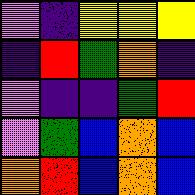[["violet", "indigo", "yellow", "yellow", "yellow"], ["indigo", "red", "green", "orange", "indigo"], ["violet", "indigo", "indigo", "green", "red"], ["violet", "green", "blue", "orange", "blue"], ["orange", "red", "blue", "orange", "blue"]]